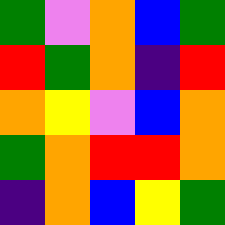[["green", "violet", "orange", "blue", "green"], ["red", "green", "orange", "indigo", "red"], ["orange", "yellow", "violet", "blue", "orange"], ["green", "orange", "red", "red", "orange"], ["indigo", "orange", "blue", "yellow", "green"]]